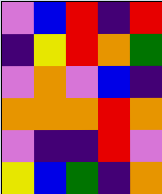[["violet", "blue", "red", "indigo", "red"], ["indigo", "yellow", "red", "orange", "green"], ["violet", "orange", "violet", "blue", "indigo"], ["orange", "orange", "orange", "red", "orange"], ["violet", "indigo", "indigo", "red", "violet"], ["yellow", "blue", "green", "indigo", "orange"]]